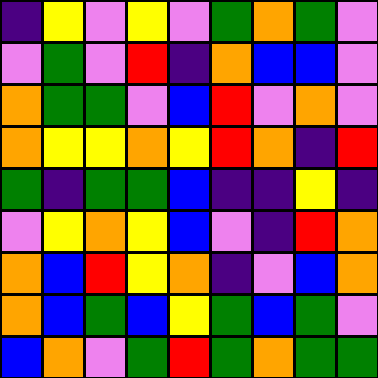[["indigo", "yellow", "violet", "yellow", "violet", "green", "orange", "green", "violet"], ["violet", "green", "violet", "red", "indigo", "orange", "blue", "blue", "violet"], ["orange", "green", "green", "violet", "blue", "red", "violet", "orange", "violet"], ["orange", "yellow", "yellow", "orange", "yellow", "red", "orange", "indigo", "red"], ["green", "indigo", "green", "green", "blue", "indigo", "indigo", "yellow", "indigo"], ["violet", "yellow", "orange", "yellow", "blue", "violet", "indigo", "red", "orange"], ["orange", "blue", "red", "yellow", "orange", "indigo", "violet", "blue", "orange"], ["orange", "blue", "green", "blue", "yellow", "green", "blue", "green", "violet"], ["blue", "orange", "violet", "green", "red", "green", "orange", "green", "green"]]